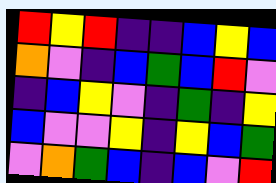[["red", "yellow", "red", "indigo", "indigo", "blue", "yellow", "blue"], ["orange", "violet", "indigo", "blue", "green", "blue", "red", "violet"], ["indigo", "blue", "yellow", "violet", "indigo", "green", "indigo", "yellow"], ["blue", "violet", "violet", "yellow", "indigo", "yellow", "blue", "green"], ["violet", "orange", "green", "blue", "indigo", "blue", "violet", "red"]]